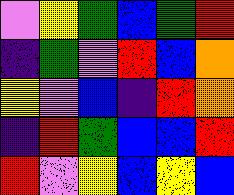[["violet", "yellow", "green", "blue", "green", "red"], ["indigo", "green", "violet", "red", "blue", "orange"], ["yellow", "violet", "blue", "indigo", "red", "orange"], ["indigo", "red", "green", "blue", "blue", "red"], ["red", "violet", "yellow", "blue", "yellow", "blue"]]